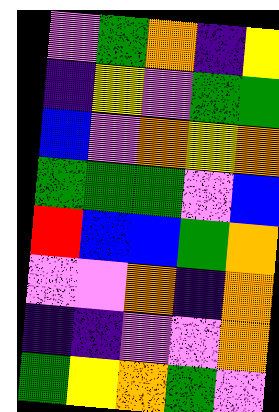[["violet", "green", "orange", "indigo", "yellow"], ["indigo", "yellow", "violet", "green", "green"], ["blue", "violet", "orange", "yellow", "orange"], ["green", "green", "green", "violet", "blue"], ["red", "blue", "blue", "green", "orange"], ["violet", "violet", "orange", "indigo", "orange"], ["indigo", "indigo", "violet", "violet", "orange"], ["green", "yellow", "orange", "green", "violet"]]